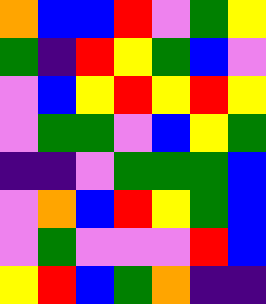[["orange", "blue", "blue", "red", "violet", "green", "yellow"], ["green", "indigo", "red", "yellow", "green", "blue", "violet"], ["violet", "blue", "yellow", "red", "yellow", "red", "yellow"], ["violet", "green", "green", "violet", "blue", "yellow", "green"], ["indigo", "indigo", "violet", "green", "green", "green", "blue"], ["violet", "orange", "blue", "red", "yellow", "green", "blue"], ["violet", "green", "violet", "violet", "violet", "red", "blue"], ["yellow", "red", "blue", "green", "orange", "indigo", "indigo"]]